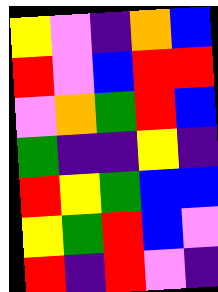[["yellow", "violet", "indigo", "orange", "blue"], ["red", "violet", "blue", "red", "red"], ["violet", "orange", "green", "red", "blue"], ["green", "indigo", "indigo", "yellow", "indigo"], ["red", "yellow", "green", "blue", "blue"], ["yellow", "green", "red", "blue", "violet"], ["red", "indigo", "red", "violet", "indigo"]]